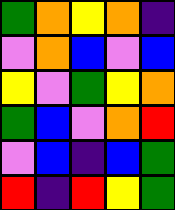[["green", "orange", "yellow", "orange", "indigo"], ["violet", "orange", "blue", "violet", "blue"], ["yellow", "violet", "green", "yellow", "orange"], ["green", "blue", "violet", "orange", "red"], ["violet", "blue", "indigo", "blue", "green"], ["red", "indigo", "red", "yellow", "green"]]